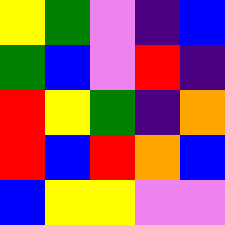[["yellow", "green", "violet", "indigo", "blue"], ["green", "blue", "violet", "red", "indigo"], ["red", "yellow", "green", "indigo", "orange"], ["red", "blue", "red", "orange", "blue"], ["blue", "yellow", "yellow", "violet", "violet"]]